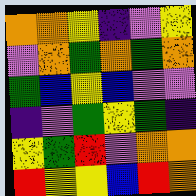[["orange", "orange", "yellow", "indigo", "violet", "yellow"], ["violet", "orange", "green", "orange", "green", "orange"], ["green", "blue", "yellow", "blue", "violet", "violet"], ["indigo", "violet", "green", "yellow", "green", "indigo"], ["yellow", "green", "red", "violet", "orange", "orange"], ["red", "yellow", "yellow", "blue", "red", "orange"]]